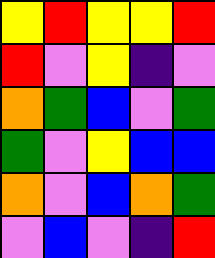[["yellow", "red", "yellow", "yellow", "red"], ["red", "violet", "yellow", "indigo", "violet"], ["orange", "green", "blue", "violet", "green"], ["green", "violet", "yellow", "blue", "blue"], ["orange", "violet", "blue", "orange", "green"], ["violet", "blue", "violet", "indigo", "red"]]